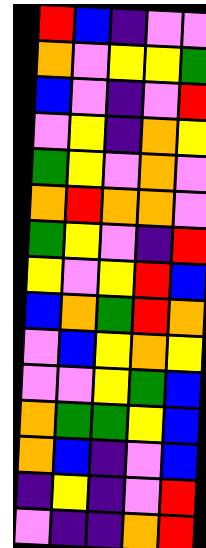[["red", "blue", "indigo", "violet", "violet"], ["orange", "violet", "yellow", "yellow", "green"], ["blue", "violet", "indigo", "violet", "red"], ["violet", "yellow", "indigo", "orange", "yellow"], ["green", "yellow", "violet", "orange", "violet"], ["orange", "red", "orange", "orange", "violet"], ["green", "yellow", "violet", "indigo", "red"], ["yellow", "violet", "yellow", "red", "blue"], ["blue", "orange", "green", "red", "orange"], ["violet", "blue", "yellow", "orange", "yellow"], ["violet", "violet", "yellow", "green", "blue"], ["orange", "green", "green", "yellow", "blue"], ["orange", "blue", "indigo", "violet", "blue"], ["indigo", "yellow", "indigo", "violet", "red"], ["violet", "indigo", "indigo", "orange", "red"]]